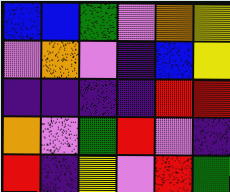[["blue", "blue", "green", "violet", "orange", "yellow"], ["violet", "orange", "violet", "indigo", "blue", "yellow"], ["indigo", "indigo", "indigo", "indigo", "red", "red"], ["orange", "violet", "green", "red", "violet", "indigo"], ["red", "indigo", "yellow", "violet", "red", "green"]]